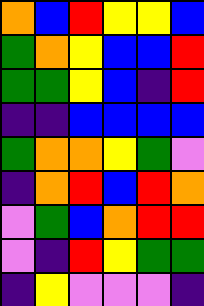[["orange", "blue", "red", "yellow", "yellow", "blue"], ["green", "orange", "yellow", "blue", "blue", "red"], ["green", "green", "yellow", "blue", "indigo", "red"], ["indigo", "indigo", "blue", "blue", "blue", "blue"], ["green", "orange", "orange", "yellow", "green", "violet"], ["indigo", "orange", "red", "blue", "red", "orange"], ["violet", "green", "blue", "orange", "red", "red"], ["violet", "indigo", "red", "yellow", "green", "green"], ["indigo", "yellow", "violet", "violet", "violet", "indigo"]]